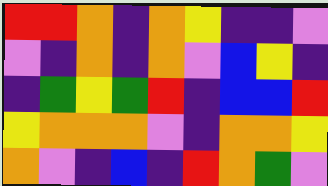[["red", "red", "orange", "indigo", "orange", "yellow", "indigo", "indigo", "violet"], ["violet", "indigo", "orange", "indigo", "orange", "violet", "blue", "yellow", "indigo"], ["indigo", "green", "yellow", "green", "red", "indigo", "blue", "blue", "red"], ["yellow", "orange", "orange", "orange", "violet", "indigo", "orange", "orange", "yellow"], ["orange", "violet", "indigo", "blue", "indigo", "red", "orange", "green", "violet"]]